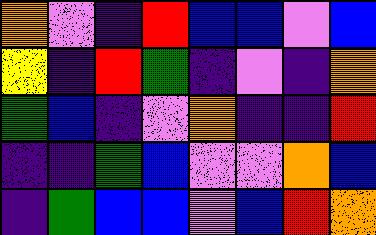[["orange", "violet", "indigo", "red", "blue", "blue", "violet", "blue"], ["yellow", "indigo", "red", "green", "indigo", "violet", "indigo", "orange"], ["green", "blue", "indigo", "violet", "orange", "indigo", "indigo", "red"], ["indigo", "indigo", "green", "blue", "violet", "violet", "orange", "blue"], ["indigo", "green", "blue", "blue", "violet", "blue", "red", "orange"]]